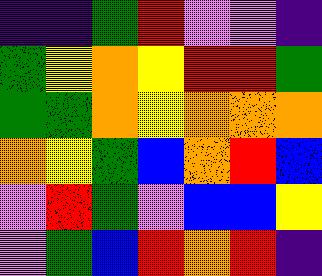[["indigo", "indigo", "green", "red", "violet", "violet", "indigo"], ["green", "yellow", "orange", "yellow", "red", "red", "green"], ["green", "green", "orange", "yellow", "orange", "orange", "orange"], ["orange", "yellow", "green", "blue", "orange", "red", "blue"], ["violet", "red", "green", "violet", "blue", "blue", "yellow"], ["violet", "green", "blue", "red", "orange", "red", "indigo"]]